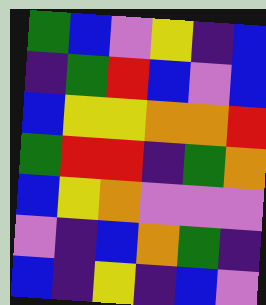[["green", "blue", "violet", "yellow", "indigo", "blue"], ["indigo", "green", "red", "blue", "violet", "blue"], ["blue", "yellow", "yellow", "orange", "orange", "red"], ["green", "red", "red", "indigo", "green", "orange"], ["blue", "yellow", "orange", "violet", "violet", "violet"], ["violet", "indigo", "blue", "orange", "green", "indigo"], ["blue", "indigo", "yellow", "indigo", "blue", "violet"]]